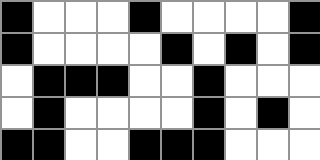[["black", "white", "white", "white", "black", "white", "white", "white", "white", "black"], ["black", "white", "white", "white", "white", "black", "white", "black", "white", "black"], ["white", "black", "black", "black", "white", "white", "black", "white", "white", "white"], ["white", "black", "white", "white", "white", "white", "black", "white", "black", "white"], ["black", "black", "white", "white", "black", "black", "black", "white", "white", "white"]]